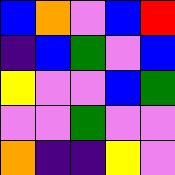[["blue", "orange", "violet", "blue", "red"], ["indigo", "blue", "green", "violet", "blue"], ["yellow", "violet", "violet", "blue", "green"], ["violet", "violet", "green", "violet", "violet"], ["orange", "indigo", "indigo", "yellow", "violet"]]